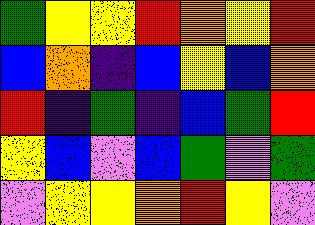[["green", "yellow", "yellow", "red", "orange", "yellow", "red"], ["blue", "orange", "indigo", "blue", "yellow", "blue", "orange"], ["red", "indigo", "green", "indigo", "blue", "green", "red"], ["yellow", "blue", "violet", "blue", "green", "violet", "green"], ["violet", "yellow", "yellow", "orange", "red", "yellow", "violet"]]